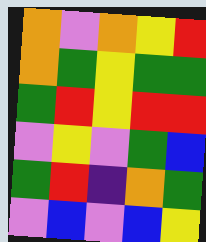[["orange", "violet", "orange", "yellow", "red"], ["orange", "green", "yellow", "green", "green"], ["green", "red", "yellow", "red", "red"], ["violet", "yellow", "violet", "green", "blue"], ["green", "red", "indigo", "orange", "green"], ["violet", "blue", "violet", "blue", "yellow"]]